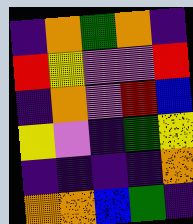[["indigo", "orange", "green", "orange", "indigo"], ["red", "yellow", "violet", "violet", "red"], ["indigo", "orange", "violet", "red", "blue"], ["yellow", "violet", "indigo", "green", "yellow"], ["indigo", "indigo", "indigo", "indigo", "orange"], ["orange", "orange", "blue", "green", "indigo"]]